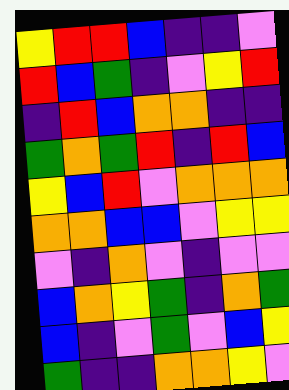[["yellow", "red", "red", "blue", "indigo", "indigo", "violet"], ["red", "blue", "green", "indigo", "violet", "yellow", "red"], ["indigo", "red", "blue", "orange", "orange", "indigo", "indigo"], ["green", "orange", "green", "red", "indigo", "red", "blue"], ["yellow", "blue", "red", "violet", "orange", "orange", "orange"], ["orange", "orange", "blue", "blue", "violet", "yellow", "yellow"], ["violet", "indigo", "orange", "violet", "indigo", "violet", "violet"], ["blue", "orange", "yellow", "green", "indigo", "orange", "green"], ["blue", "indigo", "violet", "green", "violet", "blue", "yellow"], ["green", "indigo", "indigo", "orange", "orange", "yellow", "violet"]]